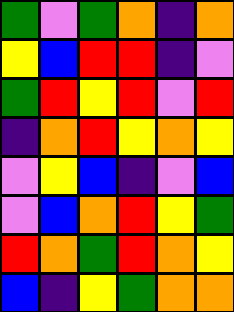[["green", "violet", "green", "orange", "indigo", "orange"], ["yellow", "blue", "red", "red", "indigo", "violet"], ["green", "red", "yellow", "red", "violet", "red"], ["indigo", "orange", "red", "yellow", "orange", "yellow"], ["violet", "yellow", "blue", "indigo", "violet", "blue"], ["violet", "blue", "orange", "red", "yellow", "green"], ["red", "orange", "green", "red", "orange", "yellow"], ["blue", "indigo", "yellow", "green", "orange", "orange"]]